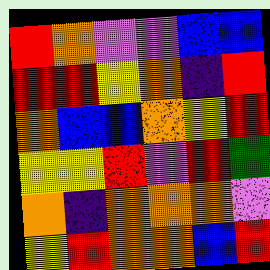[["red", "orange", "violet", "violet", "blue", "blue"], ["red", "red", "yellow", "orange", "indigo", "red"], ["orange", "blue", "blue", "orange", "yellow", "red"], ["yellow", "yellow", "red", "violet", "red", "green"], ["orange", "indigo", "orange", "orange", "orange", "violet"], ["yellow", "red", "orange", "orange", "blue", "red"]]